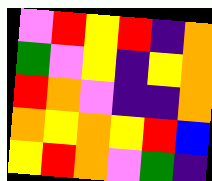[["violet", "red", "yellow", "red", "indigo", "orange"], ["green", "violet", "yellow", "indigo", "yellow", "orange"], ["red", "orange", "violet", "indigo", "indigo", "orange"], ["orange", "yellow", "orange", "yellow", "red", "blue"], ["yellow", "red", "orange", "violet", "green", "indigo"]]